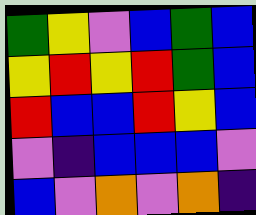[["green", "yellow", "violet", "blue", "green", "blue"], ["yellow", "red", "yellow", "red", "green", "blue"], ["red", "blue", "blue", "red", "yellow", "blue"], ["violet", "indigo", "blue", "blue", "blue", "violet"], ["blue", "violet", "orange", "violet", "orange", "indigo"]]